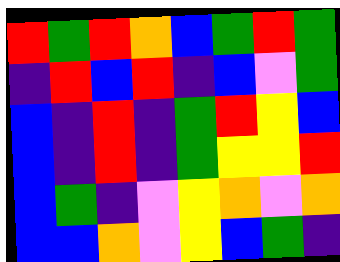[["red", "green", "red", "orange", "blue", "green", "red", "green"], ["indigo", "red", "blue", "red", "indigo", "blue", "violet", "green"], ["blue", "indigo", "red", "indigo", "green", "red", "yellow", "blue"], ["blue", "indigo", "red", "indigo", "green", "yellow", "yellow", "red"], ["blue", "green", "indigo", "violet", "yellow", "orange", "violet", "orange"], ["blue", "blue", "orange", "violet", "yellow", "blue", "green", "indigo"]]